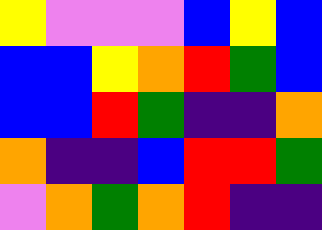[["yellow", "violet", "violet", "violet", "blue", "yellow", "blue"], ["blue", "blue", "yellow", "orange", "red", "green", "blue"], ["blue", "blue", "red", "green", "indigo", "indigo", "orange"], ["orange", "indigo", "indigo", "blue", "red", "red", "green"], ["violet", "orange", "green", "orange", "red", "indigo", "indigo"]]